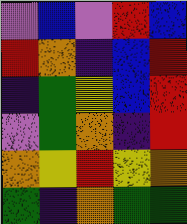[["violet", "blue", "violet", "red", "blue"], ["red", "orange", "indigo", "blue", "red"], ["indigo", "green", "yellow", "blue", "red"], ["violet", "green", "orange", "indigo", "red"], ["orange", "yellow", "red", "yellow", "orange"], ["green", "indigo", "orange", "green", "green"]]